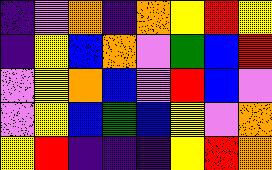[["indigo", "violet", "orange", "indigo", "orange", "yellow", "red", "yellow"], ["indigo", "yellow", "blue", "orange", "violet", "green", "blue", "red"], ["violet", "yellow", "orange", "blue", "violet", "red", "blue", "violet"], ["violet", "yellow", "blue", "green", "blue", "yellow", "violet", "orange"], ["yellow", "red", "indigo", "indigo", "indigo", "yellow", "red", "orange"]]